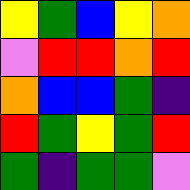[["yellow", "green", "blue", "yellow", "orange"], ["violet", "red", "red", "orange", "red"], ["orange", "blue", "blue", "green", "indigo"], ["red", "green", "yellow", "green", "red"], ["green", "indigo", "green", "green", "violet"]]